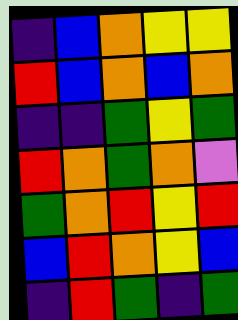[["indigo", "blue", "orange", "yellow", "yellow"], ["red", "blue", "orange", "blue", "orange"], ["indigo", "indigo", "green", "yellow", "green"], ["red", "orange", "green", "orange", "violet"], ["green", "orange", "red", "yellow", "red"], ["blue", "red", "orange", "yellow", "blue"], ["indigo", "red", "green", "indigo", "green"]]